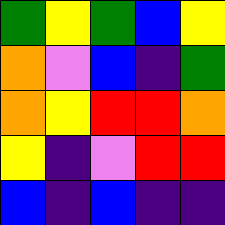[["green", "yellow", "green", "blue", "yellow"], ["orange", "violet", "blue", "indigo", "green"], ["orange", "yellow", "red", "red", "orange"], ["yellow", "indigo", "violet", "red", "red"], ["blue", "indigo", "blue", "indigo", "indigo"]]